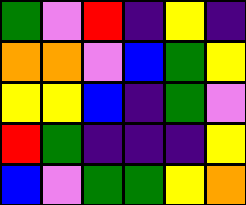[["green", "violet", "red", "indigo", "yellow", "indigo"], ["orange", "orange", "violet", "blue", "green", "yellow"], ["yellow", "yellow", "blue", "indigo", "green", "violet"], ["red", "green", "indigo", "indigo", "indigo", "yellow"], ["blue", "violet", "green", "green", "yellow", "orange"]]